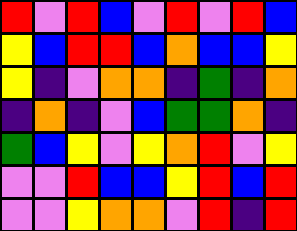[["red", "violet", "red", "blue", "violet", "red", "violet", "red", "blue"], ["yellow", "blue", "red", "red", "blue", "orange", "blue", "blue", "yellow"], ["yellow", "indigo", "violet", "orange", "orange", "indigo", "green", "indigo", "orange"], ["indigo", "orange", "indigo", "violet", "blue", "green", "green", "orange", "indigo"], ["green", "blue", "yellow", "violet", "yellow", "orange", "red", "violet", "yellow"], ["violet", "violet", "red", "blue", "blue", "yellow", "red", "blue", "red"], ["violet", "violet", "yellow", "orange", "orange", "violet", "red", "indigo", "red"]]